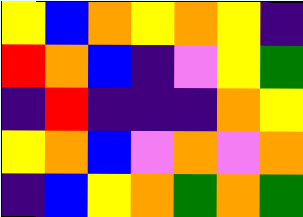[["yellow", "blue", "orange", "yellow", "orange", "yellow", "indigo"], ["red", "orange", "blue", "indigo", "violet", "yellow", "green"], ["indigo", "red", "indigo", "indigo", "indigo", "orange", "yellow"], ["yellow", "orange", "blue", "violet", "orange", "violet", "orange"], ["indigo", "blue", "yellow", "orange", "green", "orange", "green"]]